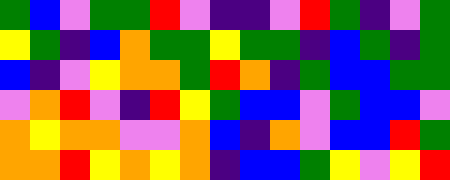[["green", "blue", "violet", "green", "green", "red", "violet", "indigo", "indigo", "violet", "red", "green", "indigo", "violet", "green"], ["yellow", "green", "indigo", "blue", "orange", "green", "green", "yellow", "green", "green", "indigo", "blue", "green", "indigo", "green"], ["blue", "indigo", "violet", "yellow", "orange", "orange", "green", "red", "orange", "indigo", "green", "blue", "blue", "green", "green"], ["violet", "orange", "red", "violet", "indigo", "red", "yellow", "green", "blue", "blue", "violet", "green", "blue", "blue", "violet"], ["orange", "yellow", "orange", "orange", "violet", "violet", "orange", "blue", "indigo", "orange", "violet", "blue", "blue", "red", "green"], ["orange", "orange", "red", "yellow", "orange", "yellow", "orange", "indigo", "blue", "blue", "green", "yellow", "violet", "yellow", "red"]]